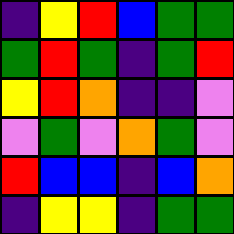[["indigo", "yellow", "red", "blue", "green", "green"], ["green", "red", "green", "indigo", "green", "red"], ["yellow", "red", "orange", "indigo", "indigo", "violet"], ["violet", "green", "violet", "orange", "green", "violet"], ["red", "blue", "blue", "indigo", "blue", "orange"], ["indigo", "yellow", "yellow", "indigo", "green", "green"]]